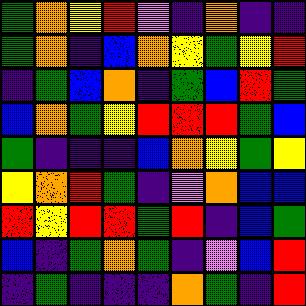[["green", "orange", "yellow", "red", "violet", "indigo", "orange", "indigo", "indigo"], ["green", "orange", "indigo", "blue", "orange", "yellow", "green", "yellow", "red"], ["indigo", "green", "blue", "orange", "indigo", "green", "blue", "red", "green"], ["blue", "orange", "green", "yellow", "red", "red", "red", "green", "blue"], ["green", "indigo", "indigo", "indigo", "blue", "orange", "yellow", "green", "yellow"], ["yellow", "orange", "red", "green", "indigo", "violet", "orange", "blue", "blue"], ["red", "yellow", "red", "red", "green", "red", "indigo", "blue", "green"], ["blue", "indigo", "green", "orange", "green", "indigo", "violet", "blue", "red"], ["indigo", "green", "indigo", "indigo", "indigo", "orange", "green", "indigo", "red"]]